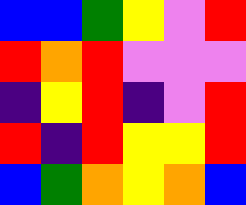[["blue", "blue", "green", "yellow", "violet", "red"], ["red", "orange", "red", "violet", "violet", "violet"], ["indigo", "yellow", "red", "indigo", "violet", "red"], ["red", "indigo", "red", "yellow", "yellow", "red"], ["blue", "green", "orange", "yellow", "orange", "blue"]]